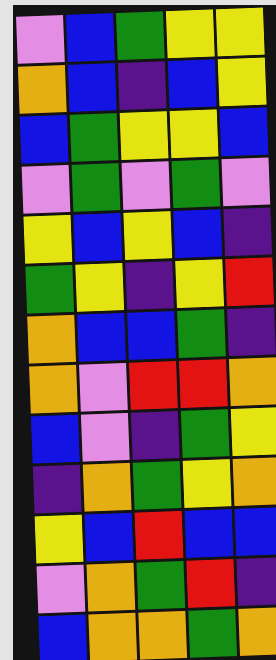[["violet", "blue", "green", "yellow", "yellow"], ["orange", "blue", "indigo", "blue", "yellow"], ["blue", "green", "yellow", "yellow", "blue"], ["violet", "green", "violet", "green", "violet"], ["yellow", "blue", "yellow", "blue", "indigo"], ["green", "yellow", "indigo", "yellow", "red"], ["orange", "blue", "blue", "green", "indigo"], ["orange", "violet", "red", "red", "orange"], ["blue", "violet", "indigo", "green", "yellow"], ["indigo", "orange", "green", "yellow", "orange"], ["yellow", "blue", "red", "blue", "blue"], ["violet", "orange", "green", "red", "indigo"], ["blue", "orange", "orange", "green", "orange"]]